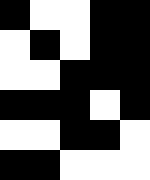[["black", "white", "white", "black", "black"], ["white", "black", "white", "black", "black"], ["white", "white", "black", "black", "black"], ["black", "black", "black", "white", "black"], ["white", "white", "black", "black", "white"], ["black", "black", "white", "white", "white"]]